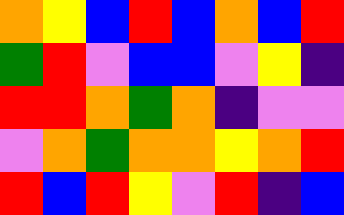[["orange", "yellow", "blue", "red", "blue", "orange", "blue", "red"], ["green", "red", "violet", "blue", "blue", "violet", "yellow", "indigo"], ["red", "red", "orange", "green", "orange", "indigo", "violet", "violet"], ["violet", "orange", "green", "orange", "orange", "yellow", "orange", "red"], ["red", "blue", "red", "yellow", "violet", "red", "indigo", "blue"]]